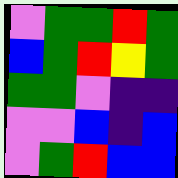[["violet", "green", "green", "red", "green"], ["blue", "green", "red", "yellow", "green"], ["green", "green", "violet", "indigo", "indigo"], ["violet", "violet", "blue", "indigo", "blue"], ["violet", "green", "red", "blue", "blue"]]